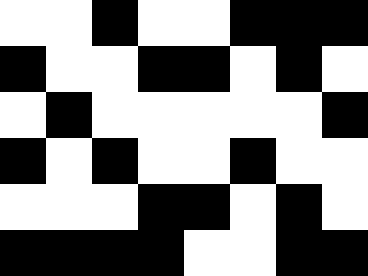[["white", "white", "black", "white", "white", "black", "black", "black"], ["black", "white", "white", "black", "black", "white", "black", "white"], ["white", "black", "white", "white", "white", "white", "white", "black"], ["black", "white", "black", "white", "white", "black", "white", "white"], ["white", "white", "white", "black", "black", "white", "black", "white"], ["black", "black", "black", "black", "white", "white", "black", "black"]]